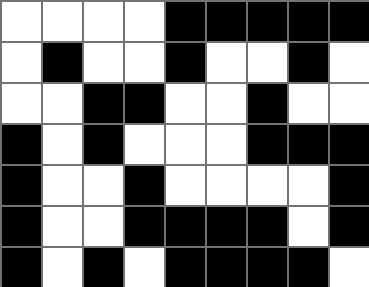[["white", "white", "white", "white", "black", "black", "black", "black", "black"], ["white", "black", "white", "white", "black", "white", "white", "black", "white"], ["white", "white", "black", "black", "white", "white", "black", "white", "white"], ["black", "white", "black", "white", "white", "white", "black", "black", "black"], ["black", "white", "white", "black", "white", "white", "white", "white", "black"], ["black", "white", "white", "black", "black", "black", "black", "white", "black"], ["black", "white", "black", "white", "black", "black", "black", "black", "white"]]